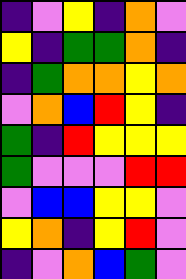[["indigo", "violet", "yellow", "indigo", "orange", "violet"], ["yellow", "indigo", "green", "green", "orange", "indigo"], ["indigo", "green", "orange", "orange", "yellow", "orange"], ["violet", "orange", "blue", "red", "yellow", "indigo"], ["green", "indigo", "red", "yellow", "yellow", "yellow"], ["green", "violet", "violet", "violet", "red", "red"], ["violet", "blue", "blue", "yellow", "yellow", "violet"], ["yellow", "orange", "indigo", "yellow", "red", "violet"], ["indigo", "violet", "orange", "blue", "green", "violet"]]